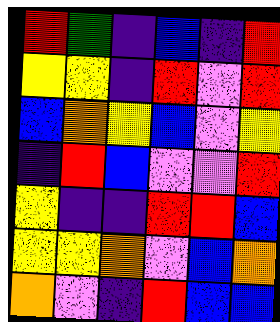[["red", "green", "indigo", "blue", "indigo", "red"], ["yellow", "yellow", "indigo", "red", "violet", "red"], ["blue", "orange", "yellow", "blue", "violet", "yellow"], ["indigo", "red", "blue", "violet", "violet", "red"], ["yellow", "indigo", "indigo", "red", "red", "blue"], ["yellow", "yellow", "orange", "violet", "blue", "orange"], ["orange", "violet", "indigo", "red", "blue", "blue"]]